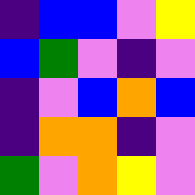[["indigo", "blue", "blue", "violet", "yellow"], ["blue", "green", "violet", "indigo", "violet"], ["indigo", "violet", "blue", "orange", "blue"], ["indigo", "orange", "orange", "indigo", "violet"], ["green", "violet", "orange", "yellow", "violet"]]